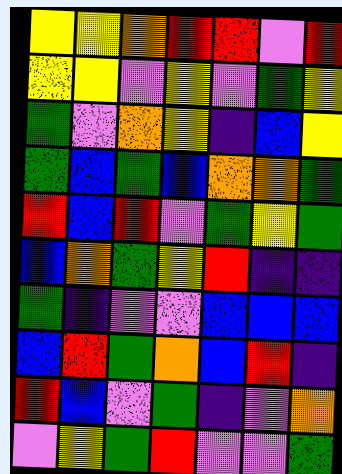[["yellow", "yellow", "orange", "red", "red", "violet", "red"], ["yellow", "yellow", "violet", "yellow", "violet", "green", "yellow"], ["green", "violet", "orange", "yellow", "indigo", "blue", "yellow"], ["green", "blue", "green", "blue", "orange", "orange", "green"], ["red", "blue", "red", "violet", "green", "yellow", "green"], ["blue", "orange", "green", "yellow", "red", "indigo", "indigo"], ["green", "indigo", "violet", "violet", "blue", "blue", "blue"], ["blue", "red", "green", "orange", "blue", "red", "indigo"], ["red", "blue", "violet", "green", "indigo", "violet", "orange"], ["violet", "yellow", "green", "red", "violet", "violet", "green"]]